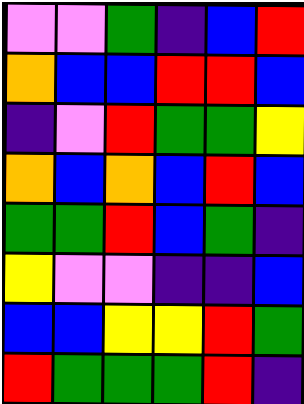[["violet", "violet", "green", "indigo", "blue", "red"], ["orange", "blue", "blue", "red", "red", "blue"], ["indigo", "violet", "red", "green", "green", "yellow"], ["orange", "blue", "orange", "blue", "red", "blue"], ["green", "green", "red", "blue", "green", "indigo"], ["yellow", "violet", "violet", "indigo", "indigo", "blue"], ["blue", "blue", "yellow", "yellow", "red", "green"], ["red", "green", "green", "green", "red", "indigo"]]